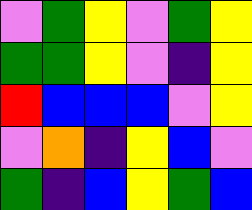[["violet", "green", "yellow", "violet", "green", "yellow"], ["green", "green", "yellow", "violet", "indigo", "yellow"], ["red", "blue", "blue", "blue", "violet", "yellow"], ["violet", "orange", "indigo", "yellow", "blue", "violet"], ["green", "indigo", "blue", "yellow", "green", "blue"]]